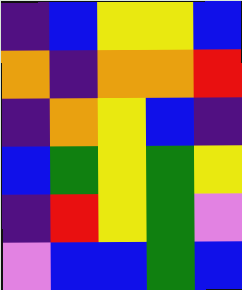[["indigo", "blue", "yellow", "yellow", "blue"], ["orange", "indigo", "orange", "orange", "red"], ["indigo", "orange", "yellow", "blue", "indigo"], ["blue", "green", "yellow", "green", "yellow"], ["indigo", "red", "yellow", "green", "violet"], ["violet", "blue", "blue", "green", "blue"]]